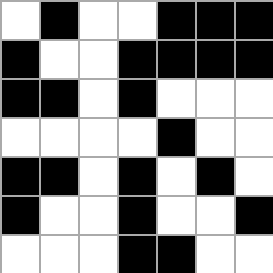[["white", "black", "white", "white", "black", "black", "black"], ["black", "white", "white", "black", "black", "black", "black"], ["black", "black", "white", "black", "white", "white", "white"], ["white", "white", "white", "white", "black", "white", "white"], ["black", "black", "white", "black", "white", "black", "white"], ["black", "white", "white", "black", "white", "white", "black"], ["white", "white", "white", "black", "black", "white", "white"]]